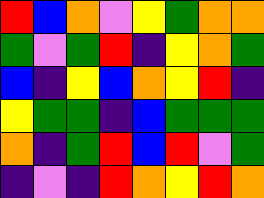[["red", "blue", "orange", "violet", "yellow", "green", "orange", "orange"], ["green", "violet", "green", "red", "indigo", "yellow", "orange", "green"], ["blue", "indigo", "yellow", "blue", "orange", "yellow", "red", "indigo"], ["yellow", "green", "green", "indigo", "blue", "green", "green", "green"], ["orange", "indigo", "green", "red", "blue", "red", "violet", "green"], ["indigo", "violet", "indigo", "red", "orange", "yellow", "red", "orange"]]